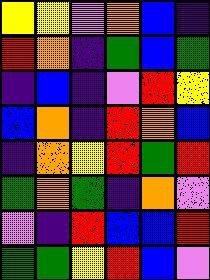[["yellow", "yellow", "violet", "orange", "blue", "indigo"], ["red", "orange", "indigo", "green", "blue", "green"], ["indigo", "blue", "indigo", "violet", "red", "yellow"], ["blue", "orange", "indigo", "red", "orange", "blue"], ["indigo", "orange", "yellow", "red", "green", "red"], ["green", "orange", "green", "indigo", "orange", "violet"], ["violet", "indigo", "red", "blue", "blue", "red"], ["green", "green", "yellow", "red", "blue", "violet"]]